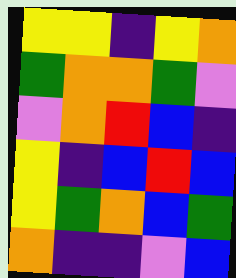[["yellow", "yellow", "indigo", "yellow", "orange"], ["green", "orange", "orange", "green", "violet"], ["violet", "orange", "red", "blue", "indigo"], ["yellow", "indigo", "blue", "red", "blue"], ["yellow", "green", "orange", "blue", "green"], ["orange", "indigo", "indigo", "violet", "blue"]]